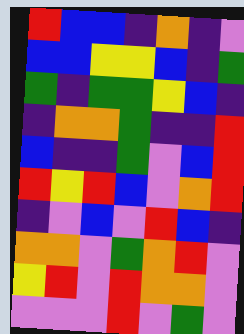[["red", "blue", "blue", "indigo", "orange", "indigo", "violet"], ["blue", "blue", "yellow", "yellow", "blue", "indigo", "green"], ["green", "indigo", "green", "green", "yellow", "blue", "indigo"], ["indigo", "orange", "orange", "green", "indigo", "indigo", "red"], ["blue", "indigo", "indigo", "green", "violet", "blue", "red"], ["red", "yellow", "red", "blue", "violet", "orange", "red"], ["indigo", "violet", "blue", "violet", "red", "blue", "indigo"], ["orange", "orange", "violet", "green", "orange", "red", "violet"], ["yellow", "red", "violet", "red", "orange", "orange", "violet"], ["violet", "violet", "violet", "red", "violet", "green", "violet"]]